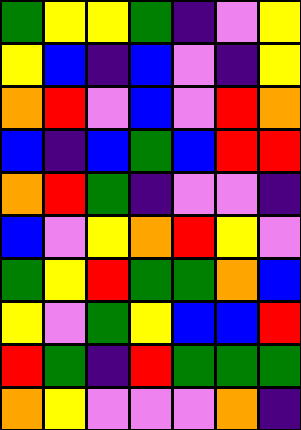[["green", "yellow", "yellow", "green", "indigo", "violet", "yellow"], ["yellow", "blue", "indigo", "blue", "violet", "indigo", "yellow"], ["orange", "red", "violet", "blue", "violet", "red", "orange"], ["blue", "indigo", "blue", "green", "blue", "red", "red"], ["orange", "red", "green", "indigo", "violet", "violet", "indigo"], ["blue", "violet", "yellow", "orange", "red", "yellow", "violet"], ["green", "yellow", "red", "green", "green", "orange", "blue"], ["yellow", "violet", "green", "yellow", "blue", "blue", "red"], ["red", "green", "indigo", "red", "green", "green", "green"], ["orange", "yellow", "violet", "violet", "violet", "orange", "indigo"]]